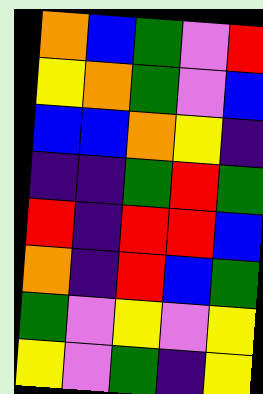[["orange", "blue", "green", "violet", "red"], ["yellow", "orange", "green", "violet", "blue"], ["blue", "blue", "orange", "yellow", "indigo"], ["indigo", "indigo", "green", "red", "green"], ["red", "indigo", "red", "red", "blue"], ["orange", "indigo", "red", "blue", "green"], ["green", "violet", "yellow", "violet", "yellow"], ["yellow", "violet", "green", "indigo", "yellow"]]